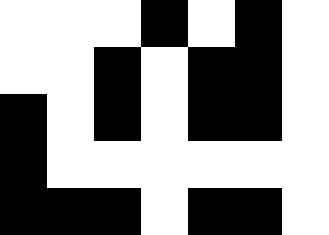[["white", "white", "white", "black", "white", "black", "white"], ["white", "white", "black", "white", "black", "black", "white"], ["black", "white", "black", "white", "black", "black", "white"], ["black", "white", "white", "white", "white", "white", "white"], ["black", "black", "black", "white", "black", "black", "white"]]